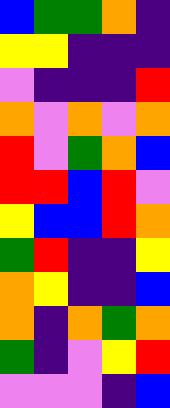[["blue", "green", "green", "orange", "indigo"], ["yellow", "yellow", "indigo", "indigo", "indigo"], ["violet", "indigo", "indigo", "indigo", "red"], ["orange", "violet", "orange", "violet", "orange"], ["red", "violet", "green", "orange", "blue"], ["red", "red", "blue", "red", "violet"], ["yellow", "blue", "blue", "red", "orange"], ["green", "red", "indigo", "indigo", "yellow"], ["orange", "yellow", "indigo", "indigo", "blue"], ["orange", "indigo", "orange", "green", "orange"], ["green", "indigo", "violet", "yellow", "red"], ["violet", "violet", "violet", "indigo", "blue"]]